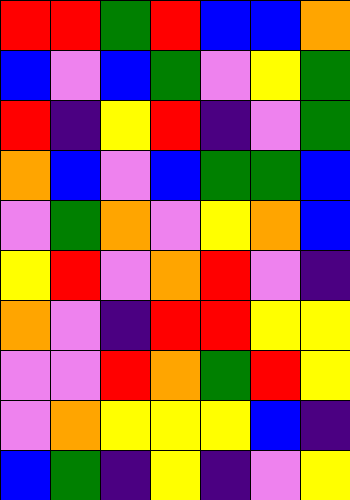[["red", "red", "green", "red", "blue", "blue", "orange"], ["blue", "violet", "blue", "green", "violet", "yellow", "green"], ["red", "indigo", "yellow", "red", "indigo", "violet", "green"], ["orange", "blue", "violet", "blue", "green", "green", "blue"], ["violet", "green", "orange", "violet", "yellow", "orange", "blue"], ["yellow", "red", "violet", "orange", "red", "violet", "indigo"], ["orange", "violet", "indigo", "red", "red", "yellow", "yellow"], ["violet", "violet", "red", "orange", "green", "red", "yellow"], ["violet", "orange", "yellow", "yellow", "yellow", "blue", "indigo"], ["blue", "green", "indigo", "yellow", "indigo", "violet", "yellow"]]